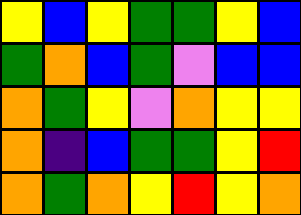[["yellow", "blue", "yellow", "green", "green", "yellow", "blue"], ["green", "orange", "blue", "green", "violet", "blue", "blue"], ["orange", "green", "yellow", "violet", "orange", "yellow", "yellow"], ["orange", "indigo", "blue", "green", "green", "yellow", "red"], ["orange", "green", "orange", "yellow", "red", "yellow", "orange"]]